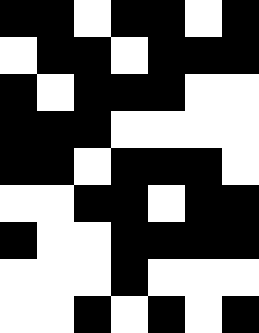[["black", "black", "white", "black", "black", "white", "black"], ["white", "black", "black", "white", "black", "black", "black"], ["black", "white", "black", "black", "black", "white", "white"], ["black", "black", "black", "white", "white", "white", "white"], ["black", "black", "white", "black", "black", "black", "white"], ["white", "white", "black", "black", "white", "black", "black"], ["black", "white", "white", "black", "black", "black", "black"], ["white", "white", "white", "black", "white", "white", "white"], ["white", "white", "black", "white", "black", "white", "black"]]